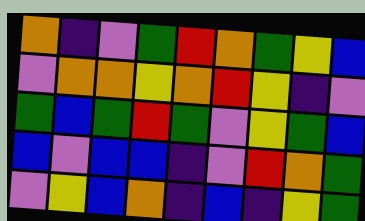[["orange", "indigo", "violet", "green", "red", "orange", "green", "yellow", "blue"], ["violet", "orange", "orange", "yellow", "orange", "red", "yellow", "indigo", "violet"], ["green", "blue", "green", "red", "green", "violet", "yellow", "green", "blue"], ["blue", "violet", "blue", "blue", "indigo", "violet", "red", "orange", "green"], ["violet", "yellow", "blue", "orange", "indigo", "blue", "indigo", "yellow", "green"]]